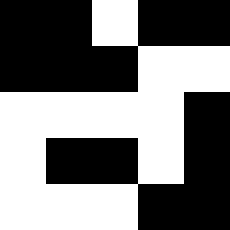[["black", "black", "white", "black", "black"], ["black", "black", "black", "white", "white"], ["white", "white", "white", "white", "black"], ["white", "black", "black", "white", "black"], ["white", "white", "white", "black", "black"]]